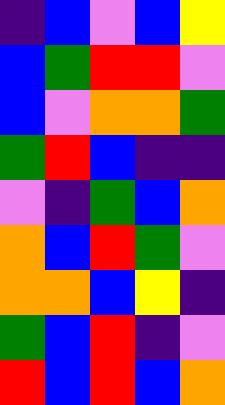[["indigo", "blue", "violet", "blue", "yellow"], ["blue", "green", "red", "red", "violet"], ["blue", "violet", "orange", "orange", "green"], ["green", "red", "blue", "indigo", "indigo"], ["violet", "indigo", "green", "blue", "orange"], ["orange", "blue", "red", "green", "violet"], ["orange", "orange", "blue", "yellow", "indigo"], ["green", "blue", "red", "indigo", "violet"], ["red", "blue", "red", "blue", "orange"]]